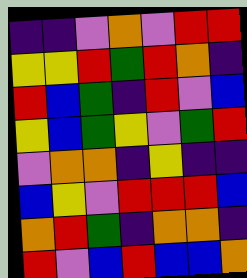[["indigo", "indigo", "violet", "orange", "violet", "red", "red"], ["yellow", "yellow", "red", "green", "red", "orange", "indigo"], ["red", "blue", "green", "indigo", "red", "violet", "blue"], ["yellow", "blue", "green", "yellow", "violet", "green", "red"], ["violet", "orange", "orange", "indigo", "yellow", "indigo", "indigo"], ["blue", "yellow", "violet", "red", "red", "red", "blue"], ["orange", "red", "green", "indigo", "orange", "orange", "indigo"], ["red", "violet", "blue", "red", "blue", "blue", "orange"]]